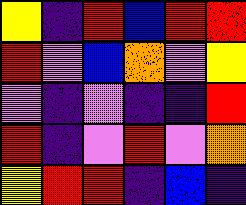[["yellow", "indigo", "red", "blue", "red", "red"], ["red", "violet", "blue", "orange", "violet", "yellow"], ["violet", "indigo", "violet", "indigo", "indigo", "red"], ["red", "indigo", "violet", "red", "violet", "orange"], ["yellow", "red", "red", "indigo", "blue", "indigo"]]